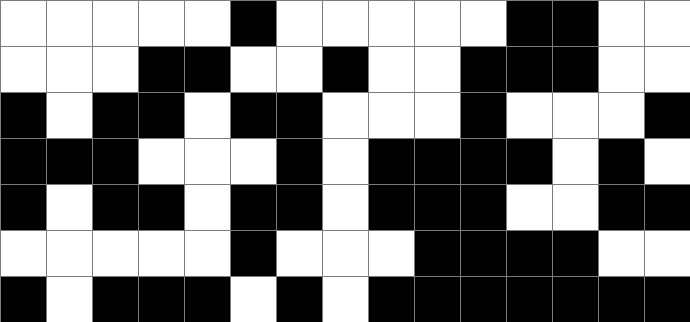[["white", "white", "white", "white", "white", "black", "white", "white", "white", "white", "white", "black", "black", "white", "white"], ["white", "white", "white", "black", "black", "white", "white", "black", "white", "white", "black", "black", "black", "white", "white"], ["black", "white", "black", "black", "white", "black", "black", "white", "white", "white", "black", "white", "white", "white", "black"], ["black", "black", "black", "white", "white", "white", "black", "white", "black", "black", "black", "black", "white", "black", "white"], ["black", "white", "black", "black", "white", "black", "black", "white", "black", "black", "black", "white", "white", "black", "black"], ["white", "white", "white", "white", "white", "black", "white", "white", "white", "black", "black", "black", "black", "white", "white"], ["black", "white", "black", "black", "black", "white", "black", "white", "black", "black", "black", "black", "black", "black", "black"]]